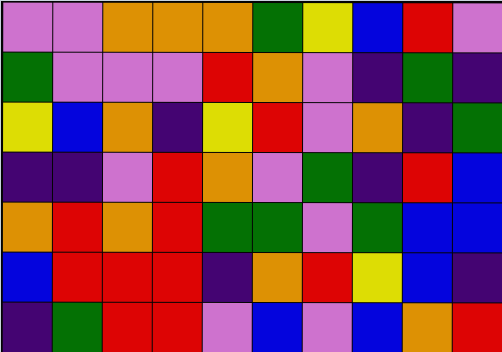[["violet", "violet", "orange", "orange", "orange", "green", "yellow", "blue", "red", "violet"], ["green", "violet", "violet", "violet", "red", "orange", "violet", "indigo", "green", "indigo"], ["yellow", "blue", "orange", "indigo", "yellow", "red", "violet", "orange", "indigo", "green"], ["indigo", "indigo", "violet", "red", "orange", "violet", "green", "indigo", "red", "blue"], ["orange", "red", "orange", "red", "green", "green", "violet", "green", "blue", "blue"], ["blue", "red", "red", "red", "indigo", "orange", "red", "yellow", "blue", "indigo"], ["indigo", "green", "red", "red", "violet", "blue", "violet", "blue", "orange", "red"]]